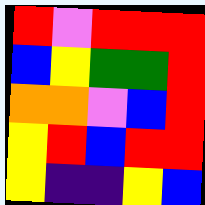[["red", "violet", "red", "red", "red"], ["blue", "yellow", "green", "green", "red"], ["orange", "orange", "violet", "blue", "red"], ["yellow", "red", "blue", "red", "red"], ["yellow", "indigo", "indigo", "yellow", "blue"]]